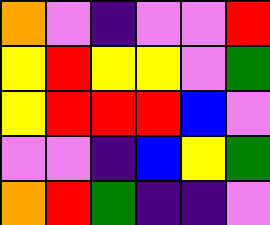[["orange", "violet", "indigo", "violet", "violet", "red"], ["yellow", "red", "yellow", "yellow", "violet", "green"], ["yellow", "red", "red", "red", "blue", "violet"], ["violet", "violet", "indigo", "blue", "yellow", "green"], ["orange", "red", "green", "indigo", "indigo", "violet"]]